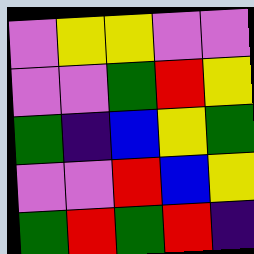[["violet", "yellow", "yellow", "violet", "violet"], ["violet", "violet", "green", "red", "yellow"], ["green", "indigo", "blue", "yellow", "green"], ["violet", "violet", "red", "blue", "yellow"], ["green", "red", "green", "red", "indigo"]]